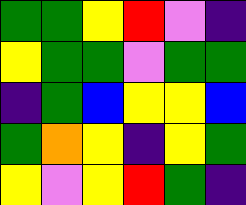[["green", "green", "yellow", "red", "violet", "indigo"], ["yellow", "green", "green", "violet", "green", "green"], ["indigo", "green", "blue", "yellow", "yellow", "blue"], ["green", "orange", "yellow", "indigo", "yellow", "green"], ["yellow", "violet", "yellow", "red", "green", "indigo"]]